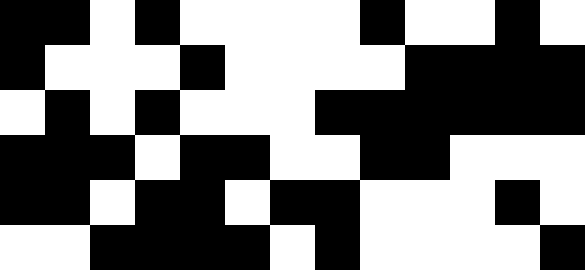[["black", "black", "white", "black", "white", "white", "white", "white", "black", "white", "white", "black", "white"], ["black", "white", "white", "white", "black", "white", "white", "white", "white", "black", "black", "black", "black"], ["white", "black", "white", "black", "white", "white", "white", "black", "black", "black", "black", "black", "black"], ["black", "black", "black", "white", "black", "black", "white", "white", "black", "black", "white", "white", "white"], ["black", "black", "white", "black", "black", "white", "black", "black", "white", "white", "white", "black", "white"], ["white", "white", "black", "black", "black", "black", "white", "black", "white", "white", "white", "white", "black"]]